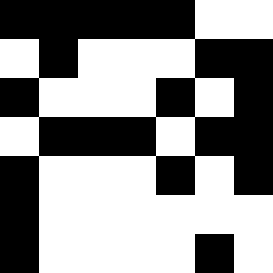[["black", "black", "black", "black", "black", "white", "white"], ["white", "black", "white", "white", "white", "black", "black"], ["black", "white", "white", "white", "black", "white", "black"], ["white", "black", "black", "black", "white", "black", "black"], ["black", "white", "white", "white", "black", "white", "black"], ["black", "white", "white", "white", "white", "white", "white"], ["black", "white", "white", "white", "white", "black", "white"]]